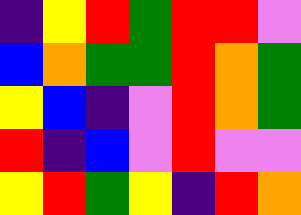[["indigo", "yellow", "red", "green", "red", "red", "violet"], ["blue", "orange", "green", "green", "red", "orange", "green"], ["yellow", "blue", "indigo", "violet", "red", "orange", "green"], ["red", "indigo", "blue", "violet", "red", "violet", "violet"], ["yellow", "red", "green", "yellow", "indigo", "red", "orange"]]